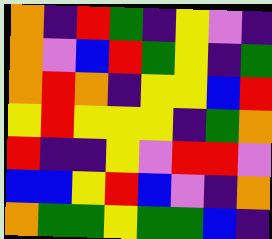[["orange", "indigo", "red", "green", "indigo", "yellow", "violet", "indigo"], ["orange", "violet", "blue", "red", "green", "yellow", "indigo", "green"], ["orange", "red", "orange", "indigo", "yellow", "yellow", "blue", "red"], ["yellow", "red", "yellow", "yellow", "yellow", "indigo", "green", "orange"], ["red", "indigo", "indigo", "yellow", "violet", "red", "red", "violet"], ["blue", "blue", "yellow", "red", "blue", "violet", "indigo", "orange"], ["orange", "green", "green", "yellow", "green", "green", "blue", "indigo"]]